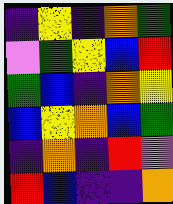[["indigo", "yellow", "indigo", "orange", "green"], ["violet", "green", "yellow", "blue", "red"], ["green", "blue", "indigo", "orange", "yellow"], ["blue", "yellow", "orange", "blue", "green"], ["indigo", "orange", "indigo", "red", "violet"], ["red", "blue", "indigo", "indigo", "orange"]]